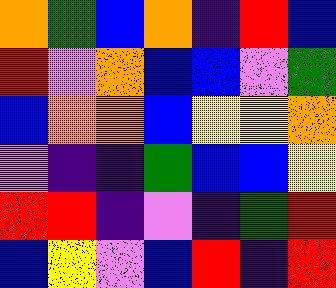[["orange", "green", "blue", "orange", "indigo", "red", "blue"], ["red", "violet", "orange", "blue", "blue", "violet", "green"], ["blue", "orange", "orange", "blue", "yellow", "yellow", "orange"], ["violet", "indigo", "indigo", "green", "blue", "blue", "yellow"], ["red", "red", "indigo", "violet", "indigo", "green", "red"], ["blue", "yellow", "violet", "blue", "red", "indigo", "red"]]